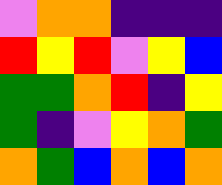[["violet", "orange", "orange", "indigo", "indigo", "indigo"], ["red", "yellow", "red", "violet", "yellow", "blue"], ["green", "green", "orange", "red", "indigo", "yellow"], ["green", "indigo", "violet", "yellow", "orange", "green"], ["orange", "green", "blue", "orange", "blue", "orange"]]